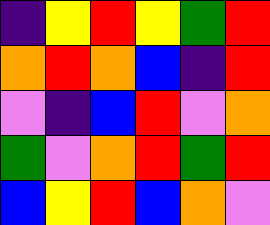[["indigo", "yellow", "red", "yellow", "green", "red"], ["orange", "red", "orange", "blue", "indigo", "red"], ["violet", "indigo", "blue", "red", "violet", "orange"], ["green", "violet", "orange", "red", "green", "red"], ["blue", "yellow", "red", "blue", "orange", "violet"]]